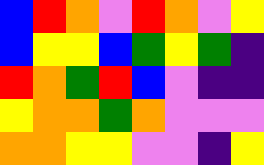[["blue", "red", "orange", "violet", "red", "orange", "violet", "yellow"], ["blue", "yellow", "yellow", "blue", "green", "yellow", "green", "indigo"], ["red", "orange", "green", "red", "blue", "violet", "indigo", "indigo"], ["yellow", "orange", "orange", "green", "orange", "violet", "violet", "violet"], ["orange", "orange", "yellow", "yellow", "violet", "violet", "indigo", "yellow"]]